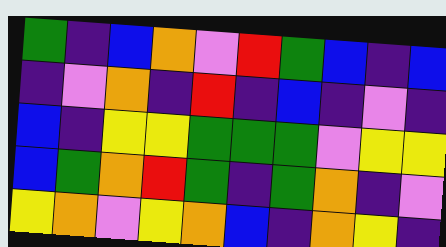[["green", "indigo", "blue", "orange", "violet", "red", "green", "blue", "indigo", "blue"], ["indigo", "violet", "orange", "indigo", "red", "indigo", "blue", "indigo", "violet", "indigo"], ["blue", "indigo", "yellow", "yellow", "green", "green", "green", "violet", "yellow", "yellow"], ["blue", "green", "orange", "red", "green", "indigo", "green", "orange", "indigo", "violet"], ["yellow", "orange", "violet", "yellow", "orange", "blue", "indigo", "orange", "yellow", "indigo"]]